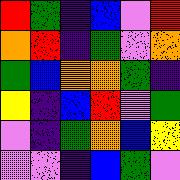[["red", "green", "indigo", "blue", "violet", "red"], ["orange", "red", "indigo", "green", "violet", "orange"], ["green", "blue", "orange", "orange", "green", "indigo"], ["yellow", "indigo", "blue", "red", "violet", "green"], ["violet", "indigo", "green", "orange", "blue", "yellow"], ["violet", "violet", "indigo", "blue", "green", "violet"]]